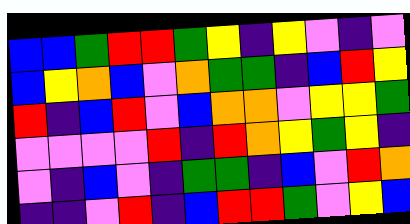[["blue", "blue", "green", "red", "red", "green", "yellow", "indigo", "yellow", "violet", "indigo", "violet"], ["blue", "yellow", "orange", "blue", "violet", "orange", "green", "green", "indigo", "blue", "red", "yellow"], ["red", "indigo", "blue", "red", "violet", "blue", "orange", "orange", "violet", "yellow", "yellow", "green"], ["violet", "violet", "violet", "violet", "red", "indigo", "red", "orange", "yellow", "green", "yellow", "indigo"], ["violet", "indigo", "blue", "violet", "indigo", "green", "green", "indigo", "blue", "violet", "red", "orange"], ["indigo", "indigo", "violet", "red", "indigo", "blue", "red", "red", "green", "violet", "yellow", "blue"]]